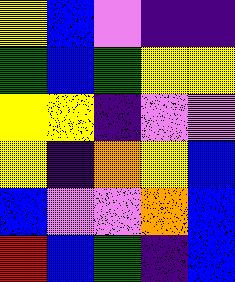[["yellow", "blue", "violet", "indigo", "indigo"], ["green", "blue", "green", "yellow", "yellow"], ["yellow", "yellow", "indigo", "violet", "violet"], ["yellow", "indigo", "orange", "yellow", "blue"], ["blue", "violet", "violet", "orange", "blue"], ["red", "blue", "green", "indigo", "blue"]]